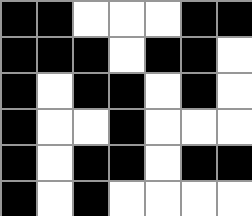[["black", "black", "white", "white", "white", "black", "black"], ["black", "black", "black", "white", "black", "black", "white"], ["black", "white", "black", "black", "white", "black", "white"], ["black", "white", "white", "black", "white", "white", "white"], ["black", "white", "black", "black", "white", "black", "black"], ["black", "white", "black", "white", "white", "white", "white"]]